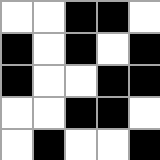[["white", "white", "black", "black", "white"], ["black", "white", "black", "white", "black"], ["black", "white", "white", "black", "black"], ["white", "white", "black", "black", "white"], ["white", "black", "white", "white", "black"]]